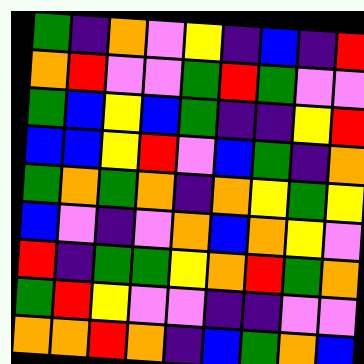[["green", "indigo", "orange", "violet", "yellow", "indigo", "blue", "indigo", "red"], ["orange", "red", "violet", "violet", "green", "red", "green", "violet", "violet"], ["green", "blue", "yellow", "blue", "green", "indigo", "indigo", "yellow", "red"], ["blue", "blue", "yellow", "red", "violet", "blue", "green", "indigo", "orange"], ["green", "orange", "green", "orange", "indigo", "orange", "yellow", "green", "yellow"], ["blue", "violet", "indigo", "violet", "orange", "blue", "orange", "yellow", "violet"], ["red", "indigo", "green", "green", "yellow", "orange", "red", "green", "orange"], ["green", "red", "yellow", "violet", "violet", "indigo", "indigo", "violet", "violet"], ["orange", "orange", "red", "orange", "indigo", "blue", "green", "orange", "blue"]]